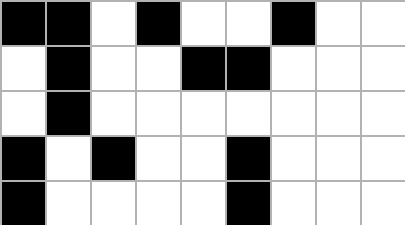[["black", "black", "white", "black", "white", "white", "black", "white", "white"], ["white", "black", "white", "white", "black", "black", "white", "white", "white"], ["white", "black", "white", "white", "white", "white", "white", "white", "white"], ["black", "white", "black", "white", "white", "black", "white", "white", "white"], ["black", "white", "white", "white", "white", "black", "white", "white", "white"]]